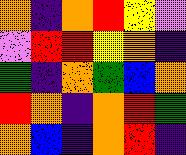[["orange", "indigo", "orange", "red", "yellow", "violet"], ["violet", "red", "red", "yellow", "orange", "indigo"], ["green", "indigo", "orange", "green", "blue", "orange"], ["red", "orange", "indigo", "orange", "red", "green"], ["orange", "blue", "indigo", "orange", "red", "indigo"]]